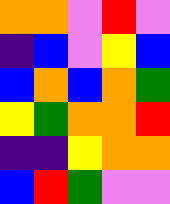[["orange", "orange", "violet", "red", "violet"], ["indigo", "blue", "violet", "yellow", "blue"], ["blue", "orange", "blue", "orange", "green"], ["yellow", "green", "orange", "orange", "red"], ["indigo", "indigo", "yellow", "orange", "orange"], ["blue", "red", "green", "violet", "violet"]]